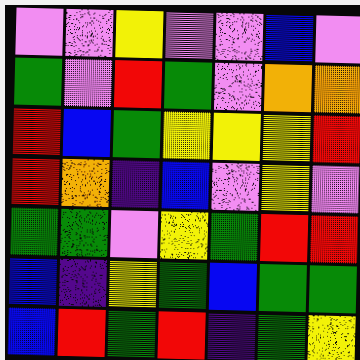[["violet", "violet", "yellow", "violet", "violet", "blue", "violet"], ["green", "violet", "red", "green", "violet", "orange", "orange"], ["red", "blue", "green", "yellow", "yellow", "yellow", "red"], ["red", "orange", "indigo", "blue", "violet", "yellow", "violet"], ["green", "green", "violet", "yellow", "green", "red", "red"], ["blue", "indigo", "yellow", "green", "blue", "green", "green"], ["blue", "red", "green", "red", "indigo", "green", "yellow"]]